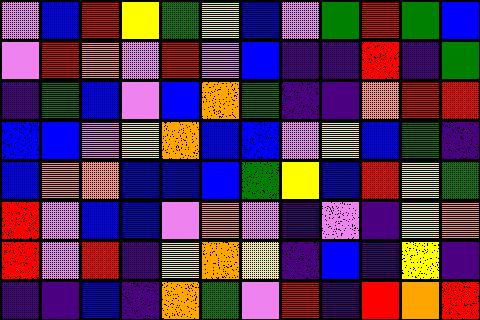[["violet", "blue", "red", "yellow", "green", "yellow", "blue", "violet", "green", "red", "green", "blue"], ["violet", "red", "orange", "violet", "red", "violet", "blue", "indigo", "indigo", "red", "indigo", "green"], ["indigo", "green", "blue", "violet", "blue", "orange", "green", "indigo", "indigo", "orange", "red", "red"], ["blue", "blue", "violet", "yellow", "orange", "blue", "blue", "violet", "yellow", "blue", "green", "indigo"], ["blue", "orange", "orange", "blue", "blue", "blue", "green", "yellow", "blue", "red", "yellow", "green"], ["red", "violet", "blue", "blue", "violet", "orange", "violet", "indigo", "violet", "indigo", "yellow", "orange"], ["red", "violet", "red", "indigo", "yellow", "orange", "yellow", "indigo", "blue", "indigo", "yellow", "indigo"], ["indigo", "indigo", "blue", "indigo", "orange", "green", "violet", "red", "indigo", "red", "orange", "red"]]